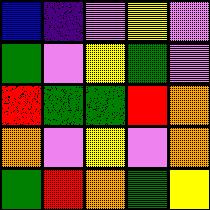[["blue", "indigo", "violet", "yellow", "violet"], ["green", "violet", "yellow", "green", "violet"], ["red", "green", "green", "red", "orange"], ["orange", "violet", "yellow", "violet", "orange"], ["green", "red", "orange", "green", "yellow"]]